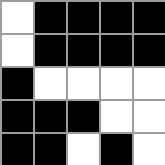[["white", "black", "black", "black", "black"], ["white", "black", "black", "black", "black"], ["black", "white", "white", "white", "white"], ["black", "black", "black", "white", "white"], ["black", "black", "white", "black", "white"]]